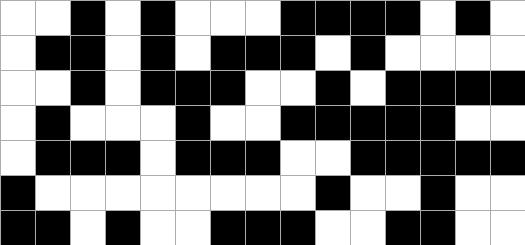[["white", "white", "black", "white", "black", "white", "white", "white", "black", "black", "black", "black", "white", "black", "white"], ["white", "black", "black", "white", "black", "white", "black", "black", "black", "white", "black", "white", "white", "white", "white"], ["white", "white", "black", "white", "black", "black", "black", "white", "white", "black", "white", "black", "black", "black", "black"], ["white", "black", "white", "white", "white", "black", "white", "white", "black", "black", "black", "black", "black", "white", "white"], ["white", "black", "black", "black", "white", "black", "black", "black", "white", "white", "black", "black", "black", "black", "black"], ["black", "white", "white", "white", "white", "white", "white", "white", "white", "black", "white", "white", "black", "white", "white"], ["black", "black", "white", "black", "white", "white", "black", "black", "black", "white", "white", "black", "black", "white", "white"]]